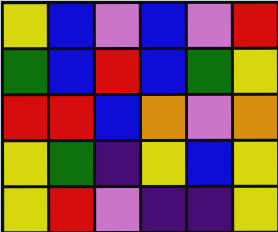[["yellow", "blue", "violet", "blue", "violet", "red"], ["green", "blue", "red", "blue", "green", "yellow"], ["red", "red", "blue", "orange", "violet", "orange"], ["yellow", "green", "indigo", "yellow", "blue", "yellow"], ["yellow", "red", "violet", "indigo", "indigo", "yellow"]]